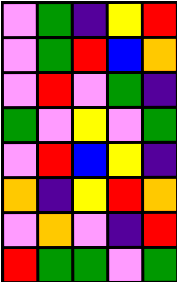[["violet", "green", "indigo", "yellow", "red"], ["violet", "green", "red", "blue", "orange"], ["violet", "red", "violet", "green", "indigo"], ["green", "violet", "yellow", "violet", "green"], ["violet", "red", "blue", "yellow", "indigo"], ["orange", "indigo", "yellow", "red", "orange"], ["violet", "orange", "violet", "indigo", "red"], ["red", "green", "green", "violet", "green"]]